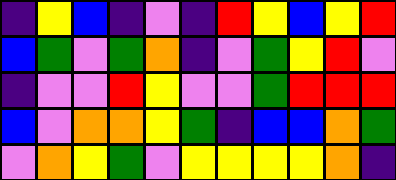[["indigo", "yellow", "blue", "indigo", "violet", "indigo", "red", "yellow", "blue", "yellow", "red"], ["blue", "green", "violet", "green", "orange", "indigo", "violet", "green", "yellow", "red", "violet"], ["indigo", "violet", "violet", "red", "yellow", "violet", "violet", "green", "red", "red", "red"], ["blue", "violet", "orange", "orange", "yellow", "green", "indigo", "blue", "blue", "orange", "green"], ["violet", "orange", "yellow", "green", "violet", "yellow", "yellow", "yellow", "yellow", "orange", "indigo"]]